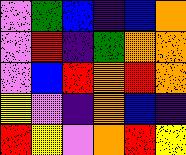[["violet", "green", "blue", "indigo", "blue", "orange"], ["violet", "red", "indigo", "green", "orange", "orange"], ["violet", "blue", "red", "orange", "red", "orange"], ["yellow", "violet", "indigo", "orange", "blue", "indigo"], ["red", "yellow", "violet", "orange", "red", "yellow"]]